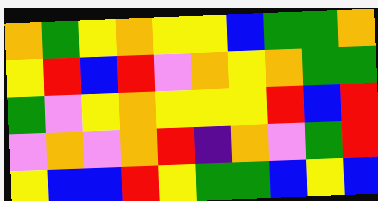[["orange", "green", "yellow", "orange", "yellow", "yellow", "blue", "green", "green", "orange"], ["yellow", "red", "blue", "red", "violet", "orange", "yellow", "orange", "green", "green"], ["green", "violet", "yellow", "orange", "yellow", "yellow", "yellow", "red", "blue", "red"], ["violet", "orange", "violet", "orange", "red", "indigo", "orange", "violet", "green", "red"], ["yellow", "blue", "blue", "red", "yellow", "green", "green", "blue", "yellow", "blue"]]